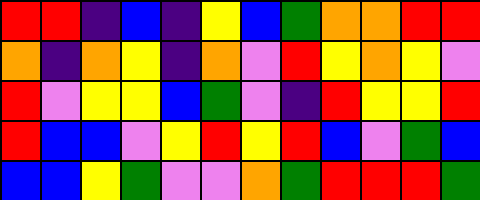[["red", "red", "indigo", "blue", "indigo", "yellow", "blue", "green", "orange", "orange", "red", "red"], ["orange", "indigo", "orange", "yellow", "indigo", "orange", "violet", "red", "yellow", "orange", "yellow", "violet"], ["red", "violet", "yellow", "yellow", "blue", "green", "violet", "indigo", "red", "yellow", "yellow", "red"], ["red", "blue", "blue", "violet", "yellow", "red", "yellow", "red", "blue", "violet", "green", "blue"], ["blue", "blue", "yellow", "green", "violet", "violet", "orange", "green", "red", "red", "red", "green"]]